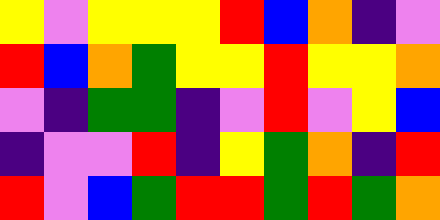[["yellow", "violet", "yellow", "yellow", "yellow", "red", "blue", "orange", "indigo", "violet"], ["red", "blue", "orange", "green", "yellow", "yellow", "red", "yellow", "yellow", "orange"], ["violet", "indigo", "green", "green", "indigo", "violet", "red", "violet", "yellow", "blue"], ["indigo", "violet", "violet", "red", "indigo", "yellow", "green", "orange", "indigo", "red"], ["red", "violet", "blue", "green", "red", "red", "green", "red", "green", "orange"]]